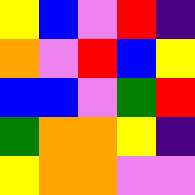[["yellow", "blue", "violet", "red", "indigo"], ["orange", "violet", "red", "blue", "yellow"], ["blue", "blue", "violet", "green", "red"], ["green", "orange", "orange", "yellow", "indigo"], ["yellow", "orange", "orange", "violet", "violet"]]